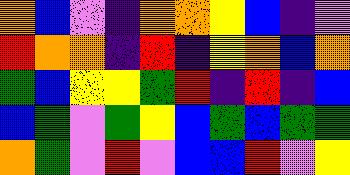[["orange", "blue", "violet", "indigo", "orange", "orange", "yellow", "blue", "indigo", "violet"], ["red", "orange", "orange", "indigo", "red", "indigo", "yellow", "orange", "blue", "orange"], ["green", "blue", "yellow", "yellow", "green", "red", "indigo", "red", "indigo", "blue"], ["blue", "green", "violet", "green", "yellow", "blue", "green", "blue", "green", "green"], ["orange", "green", "violet", "red", "violet", "blue", "blue", "red", "violet", "yellow"]]